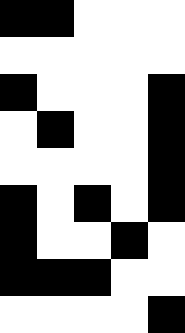[["black", "black", "white", "white", "white"], ["white", "white", "white", "white", "white"], ["black", "white", "white", "white", "black"], ["white", "black", "white", "white", "black"], ["white", "white", "white", "white", "black"], ["black", "white", "black", "white", "black"], ["black", "white", "white", "black", "white"], ["black", "black", "black", "white", "white"], ["white", "white", "white", "white", "black"]]